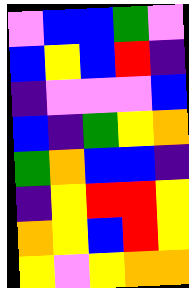[["violet", "blue", "blue", "green", "violet"], ["blue", "yellow", "blue", "red", "indigo"], ["indigo", "violet", "violet", "violet", "blue"], ["blue", "indigo", "green", "yellow", "orange"], ["green", "orange", "blue", "blue", "indigo"], ["indigo", "yellow", "red", "red", "yellow"], ["orange", "yellow", "blue", "red", "yellow"], ["yellow", "violet", "yellow", "orange", "orange"]]